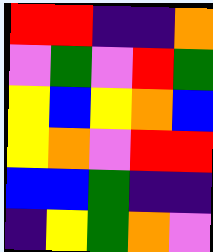[["red", "red", "indigo", "indigo", "orange"], ["violet", "green", "violet", "red", "green"], ["yellow", "blue", "yellow", "orange", "blue"], ["yellow", "orange", "violet", "red", "red"], ["blue", "blue", "green", "indigo", "indigo"], ["indigo", "yellow", "green", "orange", "violet"]]